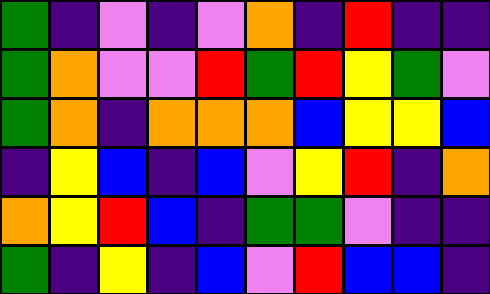[["green", "indigo", "violet", "indigo", "violet", "orange", "indigo", "red", "indigo", "indigo"], ["green", "orange", "violet", "violet", "red", "green", "red", "yellow", "green", "violet"], ["green", "orange", "indigo", "orange", "orange", "orange", "blue", "yellow", "yellow", "blue"], ["indigo", "yellow", "blue", "indigo", "blue", "violet", "yellow", "red", "indigo", "orange"], ["orange", "yellow", "red", "blue", "indigo", "green", "green", "violet", "indigo", "indigo"], ["green", "indigo", "yellow", "indigo", "blue", "violet", "red", "blue", "blue", "indigo"]]